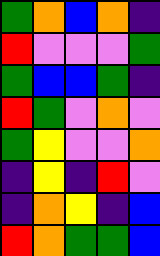[["green", "orange", "blue", "orange", "indigo"], ["red", "violet", "violet", "violet", "green"], ["green", "blue", "blue", "green", "indigo"], ["red", "green", "violet", "orange", "violet"], ["green", "yellow", "violet", "violet", "orange"], ["indigo", "yellow", "indigo", "red", "violet"], ["indigo", "orange", "yellow", "indigo", "blue"], ["red", "orange", "green", "green", "blue"]]